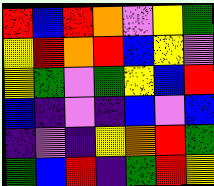[["red", "blue", "red", "orange", "violet", "yellow", "green"], ["yellow", "red", "orange", "red", "blue", "yellow", "violet"], ["yellow", "green", "violet", "green", "yellow", "blue", "red"], ["blue", "indigo", "violet", "indigo", "blue", "violet", "blue"], ["indigo", "violet", "indigo", "yellow", "orange", "red", "green"], ["green", "blue", "red", "indigo", "green", "red", "yellow"]]